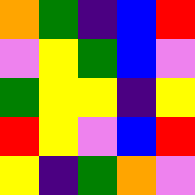[["orange", "green", "indigo", "blue", "red"], ["violet", "yellow", "green", "blue", "violet"], ["green", "yellow", "yellow", "indigo", "yellow"], ["red", "yellow", "violet", "blue", "red"], ["yellow", "indigo", "green", "orange", "violet"]]